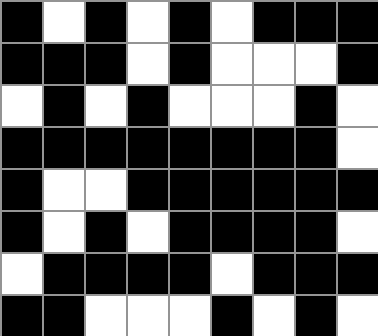[["black", "white", "black", "white", "black", "white", "black", "black", "black"], ["black", "black", "black", "white", "black", "white", "white", "white", "black"], ["white", "black", "white", "black", "white", "white", "white", "black", "white"], ["black", "black", "black", "black", "black", "black", "black", "black", "white"], ["black", "white", "white", "black", "black", "black", "black", "black", "black"], ["black", "white", "black", "white", "black", "black", "black", "black", "white"], ["white", "black", "black", "black", "black", "white", "black", "black", "black"], ["black", "black", "white", "white", "white", "black", "white", "black", "white"]]